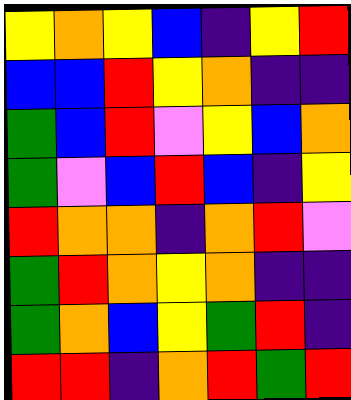[["yellow", "orange", "yellow", "blue", "indigo", "yellow", "red"], ["blue", "blue", "red", "yellow", "orange", "indigo", "indigo"], ["green", "blue", "red", "violet", "yellow", "blue", "orange"], ["green", "violet", "blue", "red", "blue", "indigo", "yellow"], ["red", "orange", "orange", "indigo", "orange", "red", "violet"], ["green", "red", "orange", "yellow", "orange", "indigo", "indigo"], ["green", "orange", "blue", "yellow", "green", "red", "indigo"], ["red", "red", "indigo", "orange", "red", "green", "red"]]